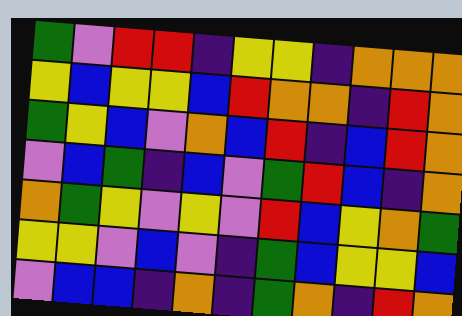[["green", "violet", "red", "red", "indigo", "yellow", "yellow", "indigo", "orange", "orange", "orange"], ["yellow", "blue", "yellow", "yellow", "blue", "red", "orange", "orange", "indigo", "red", "orange"], ["green", "yellow", "blue", "violet", "orange", "blue", "red", "indigo", "blue", "red", "orange"], ["violet", "blue", "green", "indigo", "blue", "violet", "green", "red", "blue", "indigo", "orange"], ["orange", "green", "yellow", "violet", "yellow", "violet", "red", "blue", "yellow", "orange", "green"], ["yellow", "yellow", "violet", "blue", "violet", "indigo", "green", "blue", "yellow", "yellow", "blue"], ["violet", "blue", "blue", "indigo", "orange", "indigo", "green", "orange", "indigo", "red", "orange"]]